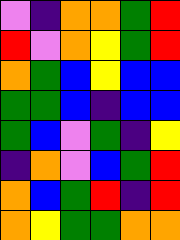[["violet", "indigo", "orange", "orange", "green", "red"], ["red", "violet", "orange", "yellow", "green", "red"], ["orange", "green", "blue", "yellow", "blue", "blue"], ["green", "green", "blue", "indigo", "blue", "blue"], ["green", "blue", "violet", "green", "indigo", "yellow"], ["indigo", "orange", "violet", "blue", "green", "red"], ["orange", "blue", "green", "red", "indigo", "red"], ["orange", "yellow", "green", "green", "orange", "orange"]]